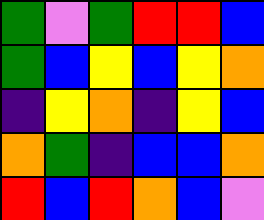[["green", "violet", "green", "red", "red", "blue"], ["green", "blue", "yellow", "blue", "yellow", "orange"], ["indigo", "yellow", "orange", "indigo", "yellow", "blue"], ["orange", "green", "indigo", "blue", "blue", "orange"], ["red", "blue", "red", "orange", "blue", "violet"]]